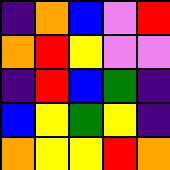[["indigo", "orange", "blue", "violet", "red"], ["orange", "red", "yellow", "violet", "violet"], ["indigo", "red", "blue", "green", "indigo"], ["blue", "yellow", "green", "yellow", "indigo"], ["orange", "yellow", "yellow", "red", "orange"]]